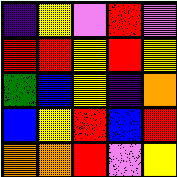[["indigo", "yellow", "violet", "red", "violet"], ["red", "red", "yellow", "red", "yellow"], ["green", "blue", "yellow", "indigo", "orange"], ["blue", "yellow", "red", "blue", "red"], ["orange", "orange", "red", "violet", "yellow"]]